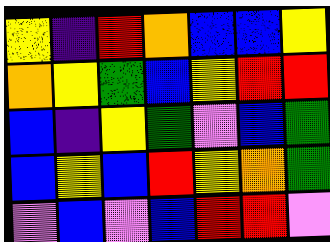[["yellow", "indigo", "red", "orange", "blue", "blue", "yellow"], ["orange", "yellow", "green", "blue", "yellow", "red", "red"], ["blue", "indigo", "yellow", "green", "violet", "blue", "green"], ["blue", "yellow", "blue", "red", "yellow", "orange", "green"], ["violet", "blue", "violet", "blue", "red", "red", "violet"]]